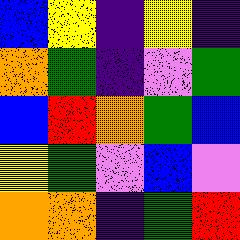[["blue", "yellow", "indigo", "yellow", "indigo"], ["orange", "green", "indigo", "violet", "green"], ["blue", "red", "orange", "green", "blue"], ["yellow", "green", "violet", "blue", "violet"], ["orange", "orange", "indigo", "green", "red"]]